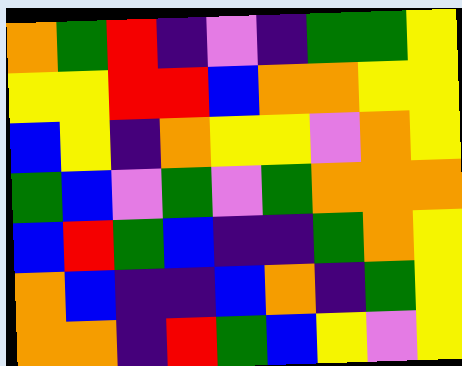[["orange", "green", "red", "indigo", "violet", "indigo", "green", "green", "yellow"], ["yellow", "yellow", "red", "red", "blue", "orange", "orange", "yellow", "yellow"], ["blue", "yellow", "indigo", "orange", "yellow", "yellow", "violet", "orange", "yellow"], ["green", "blue", "violet", "green", "violet", "green", "orange", "orange", "orange"], ["blue", "red", "green", "blue", "indigo", "indigo", "green", "orange", "yellow"], ["orange", "blue", "indigo", "indigo", "blue", "orange", "indigo", "green", "yellow"], ["orange", "orange", "indigo", "red", "green", "blue", "yellow", "violet", "yellow"]]